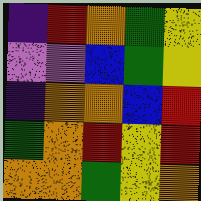[["indigo", "red", "orange", "green", "yellow"], ["violet", "violet", "blue", "green", "yellow"], ["indigo", "orange", "orange", "blue", "red"], ["green", "orange", "red", "yellow", "red"], ["orange", "orange", "green", "yellow", "orange"]]